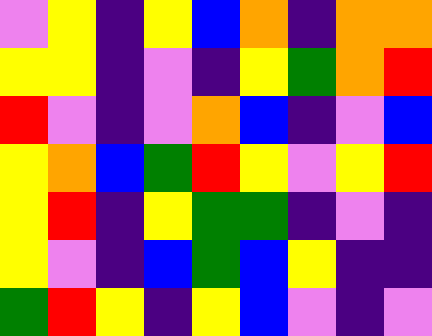[["violet", "yellow", "indigo", "yellow", "blue", "orange", "indigo", "orange", "orange"], ["yellow", "yellow", "indigo", "violet", "indigo", "yellow", "green", "orange", "red"], ["red", "violet", "indigo", "violet", "orange", "blue", "indigo", "violet", "blue"], ["yellow", "orange", "blue", "green", "red", "yellow", "violet", "yellow", "red"], ["yellow", "red", "indigo", "yellow", "green", "green", "indigo", "violet", "indigo"], ["yellow", "violet", "indigo", "blue", "green", "blue", "yellow", "indigo", "indigo"], ["green", "red", "yellow", "indigo", "yellow", "blue", "violet", "indigo", "violet"]]